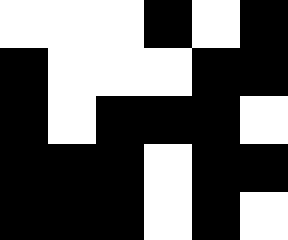[["white", "white", "white", "black", "white", "black"], ["black", "white", "white", "white", "black", "black"], ["black", "white", "black", "black", "black", "white"], ["black", "black", "black", "white", "black", "black"], ["black", "black", "black", "white", "black", "white"]]